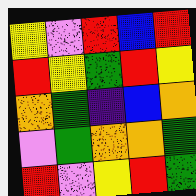[["yellow", "violet", "red", "blue", "red"], ["red", "yellow", "green", "red", "yellow"], ["orange", "green", "indigo", "blue", "orange"], ["violet", "green", "orange", "orange", "green"], ["red", "violet", "yellow", "red", "green"]]